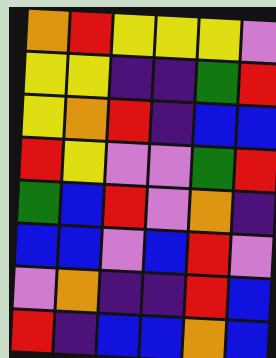[["orange", "red", "yellow", "yellow", "yellow", "violet"], ["yellow", "yellow", "indigo", "indigo", "green", "red"], ["yellow", "orange", "red", "indigo", "blue", "blue"], ["red", "yellow", "violet", "violet", "green", "red"], ["green", "blue", "red", "violet", "orange", "indigo"], ["blue", "blue", "violet", "blue", "red", "violet"], ["violet", "orange", "indigo", "indigo", "red", "blue"], ["red", "indigo", "blue", "blue", "orange", "blue"]]